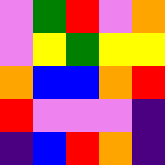[["violet", "green", "red", "violet", "orange"], ["violet", "yellow", "green", "yellow", "yellow"], ["orange", "blue", "blue", "orange", "red"], ["red", "violet", "violet", "violet", "indigo"], ["indigo", "blue", "red", "orange", "indigo"]]